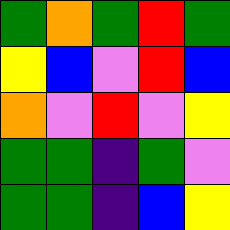[["green", "orange", "green", "red", "green"], ["yellow", "blue", "violet", "red", "blue"], ["orange", "violet", "red", "violet", "yellow"], ["green", "green", "indigo", "green", "violet"], ["green", "green", "indigo", "blue", "yellow"]]